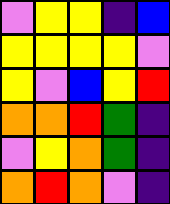[["violet", "yellow", "yellow", "indigo", "blue"], ["yellow", "yellow", "yellow", "yellow", "violet"], ["yellow", "violet", "blue", "yellow", "red"], ["orange", "orange", "red", "green", "indigo"], ["violet", "yellow", "orange", "green", "indigo"], ["orange", "red", "orange", "violet", "indigo"]]